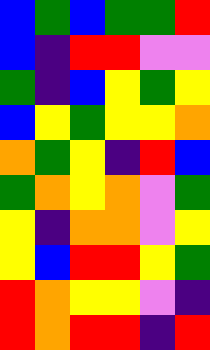[["blue", "green", "blue", "green", "green", "red"], ["blue", "indigo", "red", "red", "violet", "violet"], ["green", "indigo", "blue", "yellow", "green", "yellow"], ["blue", "yellow", "green", "yellow", "yellow", "orange"], ["orange", "green", "yellow", "indigo", "red", "blue"], ["green", "orange", "yellow", "orange", "violet", "green"], ["yellow", "indigo", "orange", "orange", "violet", "yellow"], ["yellow", "blue", "red", "red", "yellow", "green"], ["red", "orange", "yellow", "yellow", "violet", "indigo"], ["red", "orange", "red", "red", "indigo", "red"]]